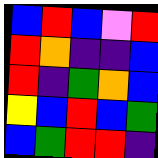[["blue", "red", "blue", "violet", "red"], ["red", "orange", "indigo", "indigo", "blue"], ["red", "indigo", "green", "orange", "blue"], ["yellow", "blue", "red", "blue", "green"], ["blue", "green", "red", "red", "indigo"]]